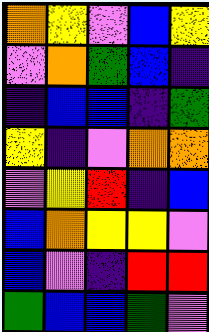[["orange", "yellow", "violet", "blue", "yellow"], ["violet", "orange", "green", "blue", "indigo"], ["indigo", "blue", "blue", "indigo", "green"], ["yellow", "indigo", "violet", "orange", "orange"], ["violet", "yellow", "red", "indigo", "blue"], ["blue", "orange", "yellow", "yellow", "violet"], ["blue", "violet", "indigo", "red", "red"], ["green", "blue", "blue", "green", "violet"]]